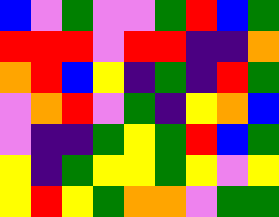[["blue", "violet", "green", "violet", "violet", "green", "red", "blue", "green"], ["red", "red", "red", "violet", "red", "red", "indigo", "indigo", "orange"], ["orange", "red", "blue", "yellow", "indigo", "green", "indigo", "red", "green"], ["violet", "orange", "red", "violet", "green", "indigo", "yellow", "orange", "blue"], ["violet", "indigo", "indigo", "green", "yellow", "green", "red", "blue", "green"], ["yellow", "indigo", "green", "yellow", "yellow", "green", "yellow", "violet", "yellow"], ["yellow", "red", "yellow", "green", "orange", "orange", "violet", "green", "green"]]